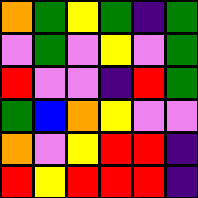[["orange", "green", "yellow", "green", "indigo", "green"], ["violet", "green", "violet", "yellow", "violet", "green"], ["red", "violet", "violet", "indigo", "red", "green"], ["green", "blue", "orange", "yellow", "violet", "violet"], ["orange", "violet", "yellow", "red", "red", "indigo"], ["red", "yellow", "red", "red", "red", "indigo"]]